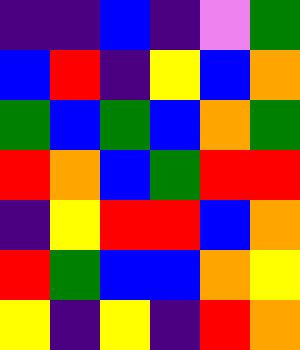[["indigo", "indigo", "blue", "indigo", "violet", "green"], ["blue", "red", "indigo", "yellow", "blue", "orange"], ["green", "blue", "green", "blue", "orange", "green"], ["red", "orange", "blue", "green", "red", "red"], ["indigo", "yellow", "red", "red", "blue", "orange"], ["red", "green", "blue", "blue", "orange", "yellow"], ["yellow", "indigo", "yellow", "indigo", "red", "orange"]]